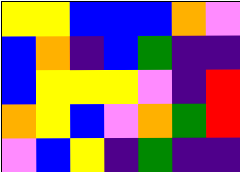[["yellow", "yellow", "blue", "blue", "blue", "orange", "violet"], ["blue", "orange", "indigo", "blue", "green", "indigo", "indigo"], ["blue", "yellow", "yellow", "yellow", "violet", "indigo", "red"], ["orange", "yellow", "blue", "violet", "orange", "green", "red"], ["violet", "blue", "yellow", "indigo", "green", "indigo", "indigo"]]